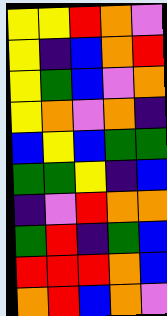[["yellow", "yellow", "red", "orange", "violet"], ["yellow", "indigo", "blue", "orange", "red"], ["yellow", "green", "blue", "violet", "orange"], ["yellow", "orange", "violet", "orange", "indigo"], ["blue", "yellow", "blue", "green", "green"], ["green", "green", "yellow", "indigo", "blue"], ["indigo", "violet", "red", "orange", "orange"], ["green", "red", "indigo", "green", "blue"], ["red", "red", "red", "orange", "blue"], ["orange", "red", "blue", "orange", "violet"]]